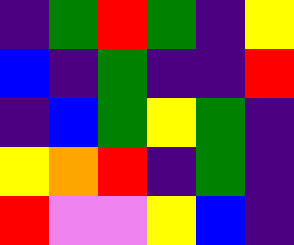[["indigo", "green", "red", "green", "indigo", "yellow"], ["blue", "indigo", "green", "indigo", "indigo", "red"], ["indigo", "blue", "green", "yellow", "green", "indigo"], ["yellow", "orange", "red", "indigo", "green", "indigo"], ["red", "violet", "violet", "yellow", "blue", "indigo"]]